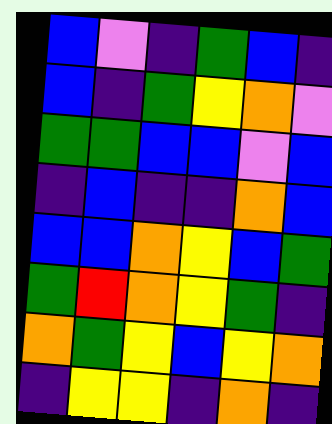[["blue", "violet", "indigo", "green", "blue", "indigo"], ["blue", "indigo", "green", "yellow", "orange", "violet"], ["green", "green", "blue", "blue", "violet", "blue"], ["indigo", "blue", "indigo", "indigo", "orange", "blue"], ["blue", "blue", "orange", "yellow", "blue", "green"], ["green", "red", "orange", "yellow", "green", "indigo"], ["orange", "green", "yellow", "blue", "yellow", "orange"], ["indigo", "yellow", "yellow", "indigo", "orange", "indigo"]]